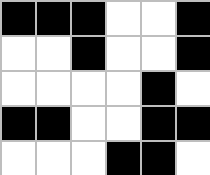[["black", "black", "black", "white", "white", "black"], ["white", "white", "black", "white", "white", "black"], ["white", "white", "white", "white", "black", "white"], ["black", "black", "white", "white", "black", "black"], ["white", "white", "white", "black", "black", "white"]]